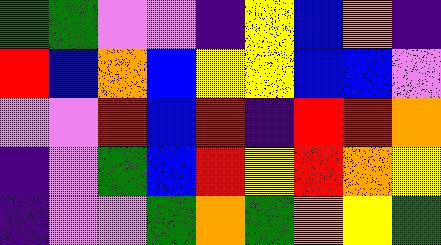[["green", "green", "violet", "violet", "indigo", "yellow", "blue", "orange", "indigo"], ["red", "blue", "orange", "blue", "yellow", "yellow", "blue", "blue", "violet"], ["violet", "violet", "red", "blue", "red", "indigo", "red", "red", "orange"], ["indigo", "violet", "green", "blue", "red", "yellow", "red", "orange", "yellow"], ["indigo", "violet", "violet", "green", "orange", "green", "orange", "yellow", "green"]]